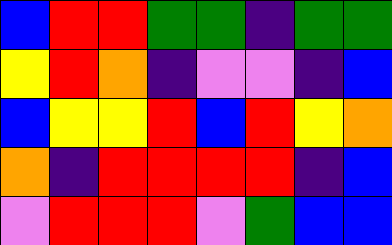[["blue", "red", "red", "green", "green", "indigo", "green", "green"], ["yellow", "red", "orange", "indigo", "violet", "violet", "indigo", "blue"], ["blue", "yellow", "yellow", "red", "blue", "red", "yellow", "orange"], ["orange", "indigo", "red", "red", "red", "red", "indigo", "blue"], ["violet", "red", "red", "red", "violet", "green", "blue", "blue"]]